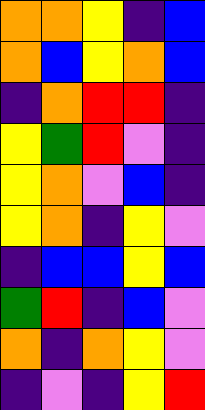[["orange", "orange", "yellow", "indigo", "blue"], ["orange", "blue", "yellow", "orange", "blue"], ["indigo", "orange", "red", "red", "indigo"], ["yellow", "green", "red", "violet", "indigo"], ["yellow", "orange", "violet", "blue", "indigo"], ["yellow", "orange", "indigo", "yellow", "violet"], ["indigo", "blue", "blue", "yellow", "blue"], ["green", "red", "indigo", "blue", "violet"], ["orange", "indigo", "orange", "yellow", "violet"], ["indigo", "violet", "indigo", "yellow", "red"]]